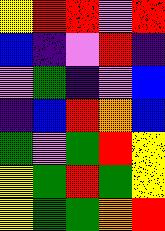[["yellow", "red", "red", "violet", "red"], ["blue", "indigo", "violet", "red", "indigo"], ["violet", "green", "indigo", "violet", "blue"], ["indigo", "blue", "red", "orange", "blue"], ["green", "violet", "green", "red", "yellow"], ["yellow", "green", "red", "green", "yellow"], ["yellow", "green", "green", "orange", "red"]]